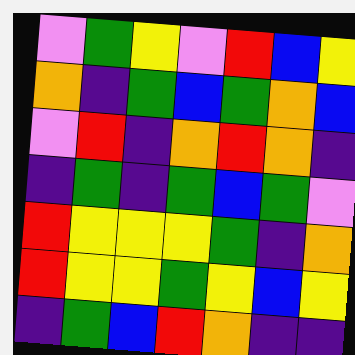[["violet", "green", "yellow", "violet", "red", "blue", "yellow"], ["orange", "indigo", "green", "blue", "green", "orange", "blue"], ["violet", "red", "indigo", "orange", "red", "orange", "indigo"], ["indigo", "green", "indigo", "green", "blue", "green", "violet"], ["red", "yellow", "yellow", "yellow", "green", "indigo", "orange"], ["red", "yellow", "yellow", "green", "yellow", "blue", "yellow"], ["indigo", "green", "blue", "red", "orange", "indigo", "indigo"]]